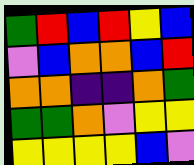[["green", "red", "blue", "red", "yellow", "blue"], ["violet", "blue", "orange", "orange", "blue", "red"], ["orange", "orange", "indigo", "indigo", "orange", "green"], ["green", "green", "orange", "violet", "yellow", "yellow"], ["yellow", "yellow", "yellow", "yellow", "blue", "violet"]]